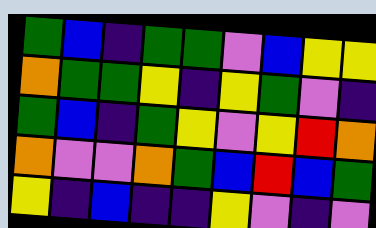[["green", "blue", "indigo", "green", "green", "violet", "blue", "yellow", "yellow"], ["orange", "green", "green", "yellow", "indigo", "yellow", "green", "violet", "indigo"], ["green", "blue", "indigo", "green", "yellow", "violet", "yellow", "red", "orange"], ["orange", "violet", "violet", "orange", "green", "blue", "red", "blue", "green"], ["yellow", "indigo", "blue", "indigo", "indigo", "yellow", "violet", "indigo", "violet"]]